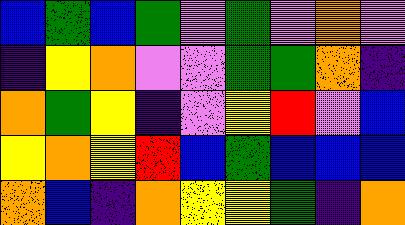[["blue", "green", "blue", "green", "violet", "green", "violet", "orange", "violet"], ["indigo", "yellow", "orange", "violet", "violet", "green", "green", "orange", "indigo"], ["orange", "green", "yellow", "indigo", "violet", "yellow", "red", "violet", "blue"], ["yellow", "orange", "yellow", "red", "blue", "green", "blue", "blue", "blue"], ["orange", "blue", "indigo", "orange", "yellow", "yellow", "green", "indigo", "orange"]]